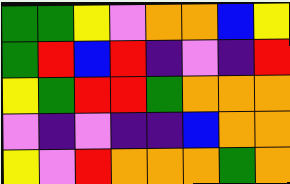[["green", "green", "yellow", "violet", "orange", "orange", "blue", "yellow"], ["green", "red", "blue", "red", "indigo", "violet", "indigo", "red"], ["yellow", "green", "red", "red", "green", "orange", "orange", "orange"], ["violet", "indigo", "violet", "indigo", "indigo", "blue", "orange", "orange"], ["yellow", "violet", "red", "orange", "orange", "orange", "green", "orange"]]